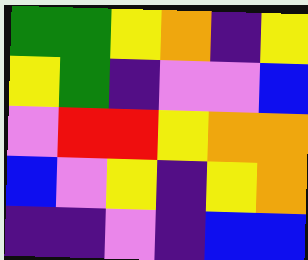[["green", "green", "yellow", "orange", "indigo", "yellow"], ["yellow", "green", "indigo", "violet", "violet", "blue"], ["violet", "red", "red", "yellow", "orange", "orange"], ["blue", "violet", "yellow", "indigo", "yellow", "orange"], ["indigo", "indigo", "violet", "indigo", "blue", "blue"]]